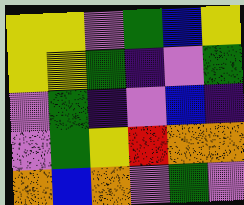[["yellow", "yellow", "violet", "green", "blue", "yellow"], ["yellow", "yellow", "green", "indigo", "violet", "green"], ["violet", "green", "indigo", "violet", "blue", "indigo"], ["violet", "green", "yellow", "red", "orange", "orange"], ["orange", "blue", "orange", "violet", "green", "violet"]]